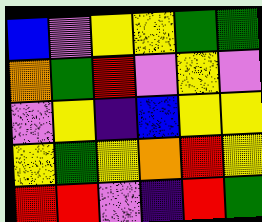[["blue", "violet", "yellow", "yellow", "green", "green"], ["orange", "green", "red", "violet", "yellow", "violet"], ["violet", "yellow", "indigo", "blue", "yellow", "yellow"], ["yellow", "green", "yellow", "orange", "red", "yellow"], ["red", "red", "violet", "indigo", "red", "green"]]